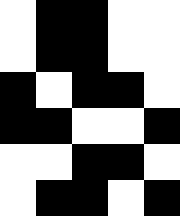[["white", "black", "black", "white", "white"], ["white", "black", "black", "white", "white"], ["black", "white", "black", "black", "white"], ["black", "black", "white", "white", "black"], ["white", "white", "black", "black", "white"], ["white", "black", "black", "white", "black"]]